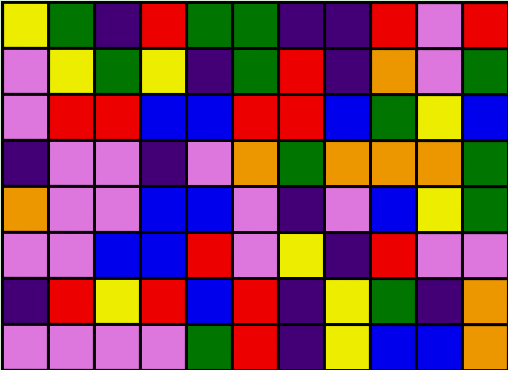[["yellow", "green", "indigo", "red", "green", "green", "indigo", "indigo", "red", "violet", "red"], ["violet", "yellow", "green", "yellow", "indigo", "green", "red", "indigo", "orange", "violet", "green"], ["violet", "red", "red", "blue", "blue", "red", "red", "blue", "green", "yellow", "blue"], ["indigo", "violet", "violet", "indigo", "violet", "orange", "green", "orange", "orange", "orange", "green"], ["orange", "violet", "violet", "blue", "blue", "violet", "indigo", "violet", "blue", "yellow", "green"], ["violet", "violet", "blue", "blue", "red", "violet", "yellow", "indigo", "red", "violet", "violet"], ["indigo", "red", "yellow", "red", "blue", "red", "indigo", "yellow", "green", "indigo", "orange"], ["violet", "violet", "violet", "violet", "green", "red", "indigo", "yellow", "blue", "blue", "orange"]]